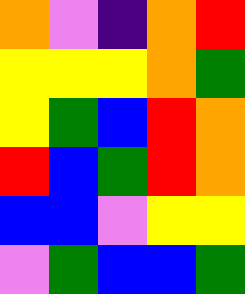[["orange", "violet", "indigo", "orange", "red"], ["yellow", "yellow", "yellow", "orange", "green"], ["yellow", "green", "blue", "red", "orange"], ["red", "blue", "green", "red", "orange"], ["blue", "blue", "violet", "yellow", "yellow"], ["violet", "green", "blue", "blue", "green"]]